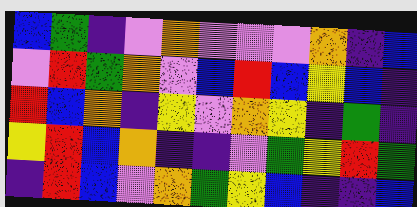[["blue", "green", "indigo", "violet", "orange", "violet", "violet", "violet", "orange", "indigo", "blue"], ["violet", "red", "green", "orange", "violet", "blue", "red", "blue", "yellow", "blue", "indigo"], ["red", "blue", "orange", "indigo", "yellow", "violet", "orange", "yellow", "indigo", "green", "indigo"], ["yellow", "red", "blue", "orange", "indigo", "indigo", "violet", "green", "yellow", "red", "green"], ["indigo", "red", "blue", "violet", "orange", "green", "yellow", "blue", "indigo", "indigo", "blue"]]